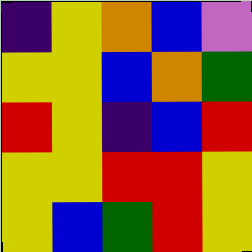[["indigo", "yellow", "orange", "blue", "violet"], ["yellow", "yellow", "blue", "orange", "green"], ["red", "yellow", "indigo", "blue", "red"], ["yellow", "yellow", "red", "red", "yellow"], ["yellow", "blue", "green", "red", "yellow"]]